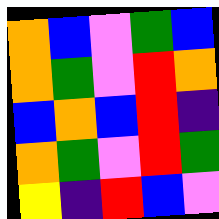[["orange", "blue", "violet", "green", "blue"], ["orange", "green", "violet", "red", "orange"], ["blue", "orange", "blue", "red", "indigo"], ["orange", "green", "violet", "red", "green"], ["yellow", "indigo", "red", "blue", "violet"]]